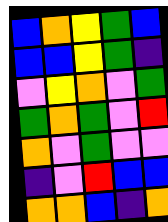[["blue", "orange", "yellow", "green", "blue"], ["blue", "blue", "yellow", "green", "indigo"], ["violet", "yellow", "orange", "violet", "green"], ["green", "orange", "green", "violet", "red"], ["orange", "violet", "green", "violet", "violet"], ["indigo", "violet", "red", "blue", "blue"], ["orange", "orange", "blue", "indigo", "orange"]]